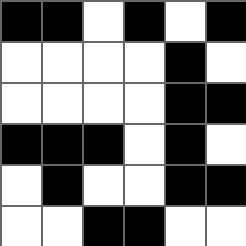[["black", "black", "white", "black", "white", "black"], ["white", "white", "white", "white", "black", "white"], ["white", "white", "white", "white", "black", "black"], ["black", "black", "black", "white", "black", "white"], ["white", "black", "white", "white", "black", "black"], ["white", "white", "black", "black", "white", "white"]]